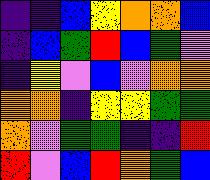[["indigo", "indigo", "blue", "yellow", "orange", "orange", "blue"], ["indigo", "blue", "green", "red", "blue", "green", "violet"], ["indigo", "yellow", "violet", "blue", "violet", "orange", "orange"], ["orange", "orange", "indigo", "yellow", "yellow", "green", "green"], ["orange", "violet", "green", "green", "indigo", "indigo", "red"], ["red", "violet", "blue", "red", "orange", "green", "blue"]]